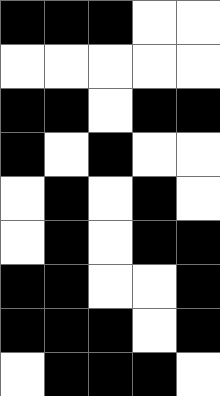[["black", "black", "black", "white", "white"], ["white", "white", "white", "white", "white"], ["black", "black", "white", "black", "black"], ["black", "white", "black", "white", "white"], ["white", "black", "white", "black", "white"], ["white", "black", "white", "black", "black"], ["black", "black", "white", "white", "black"], ["black", "black", "black", "white", "black"], ["white", "black", "black", "black", "white"]]